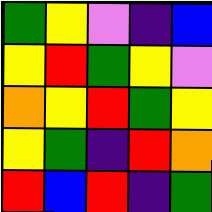[["green", "yellow", "violet", "indigo", "blue"], ["yellow", "red", "green", "yellow", "violet"], ["orange", "yellow", "red", "green", "yellow"], ["yellow", "green", "indigo", "red", "orange"], ["red", "blue", "red", "indigo", "green"]]